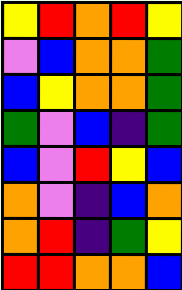[["yellow", "red", "orange", "red", "yellow"], ["violet", "blue", "orange", "orange", "green"], ["blue", "yellow", "orange", "orange", "green"], ["green", "violet", "blue", "indigo", "green"], ["blue", "violet", "red", "yellow", "blue"], ["orange", "violet", "indigo", "blue", "orange"], ["orange", "red", "indigo", "green", "yellow"], ["red", "red", "orange", "orange", "blue"]]